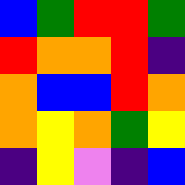[["blue", "green", "red", "red", "green"], ["red", "orange", "orange", "red", "indigo"], ["orange", "blue", "blue", "red", "orange"], ["orange", "yellow", "orange", "green", "yellow"], ["indigo", "yellow", "violet", "indigo", "blue"]]